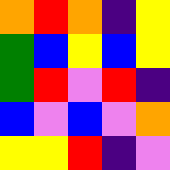[["orange", "red", "orange", "indigo", "yellow"], ["green", "blue", "yellow", "blue", "yellow"], ["green", "red", "violet", "red", "indigo"], ["blue", "violet", "blue", "violet", "orange"], ["yellow", "yellow", "red", "indigo", "violet"]]